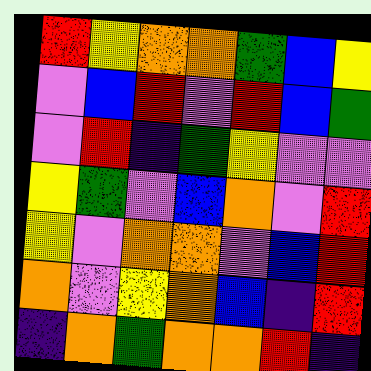[["red", "yellow", "orange", "orange", "green", "blue", "yellow"], ["violet", "blue", "red", "violet", "red", "blue", "green"], ["violet", "red", "indigo", "green", "yellow", "violet", "violet"], ["yellow", "green", "violet", "blue", "orange", "violet", "red"], ["yellow", "violet", "orange", "orange", "violet", "blue", "red"], ["orange", "violet", "yellow", "orange", "blue", "indigo", "red"], ["indigo", "orange", "green", "orange", "orange", "red", "indigo"]]